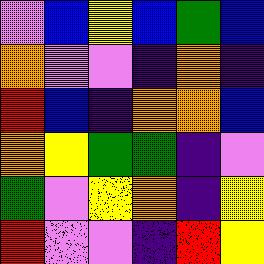[["violet", "blue", "yellow", "blue", "green", "blue"], ["orange", "violet", "violet", "indigo", "orange", "indigo"], ["red", "blue", "indigo", "orange", "orange", "blue"], ["orange", "yellow", "green", "green", "indigo", "violet"], ["green", "violet", "yellow", "orange", "indigo", "yellow"], ["red", "violet", "violet", "indigo", "red", "yellow"]]